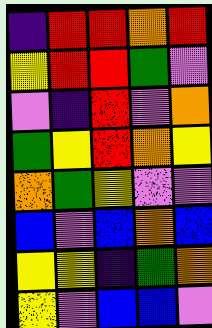[["indigo", "red", "red", "orange", "red"], ["yellow", "red", "red", "green", "violet"], ["violet", "indigo", "red", "violet", "orange"], ["green", "yellow", "red", "orange", "yellow"], ["orange", "green", "yellow", "violet", "violet"], ["blue", "violet", "blue", "orange", "blue"], ["yellow", "yellow", "indigo", "green", "orange"], ["yellow", "violet", "blue", "blue", "violet"]]